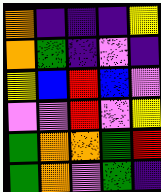[["orange", "indigo", "indigo", "indigo", "yellow"], ["orange", "green", "indigo", "violet", "indigo"], ["yellow", "blue", "red", "blue", "violet"], ["violet", "violet", "red", "violet", "yellow"], ["green", "orange", "orange", "green", "red"], ["green", "orange", "violet", "green", "indigo"]]